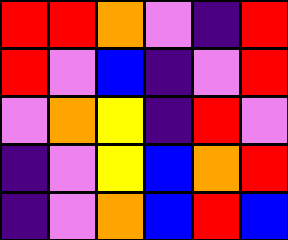[["red", "red", "orange", "violet", "indigo", "red"], ["red", "violet", "blue", "indigo", "violet", "red"], ["violet", "orange", "yellow", "indigo", "red", "violet"], ["indigo", "violet", "yellow", "blue", "orange", "red"], ["indigo", "violet", "orange", "blue", "red", "blue"]]